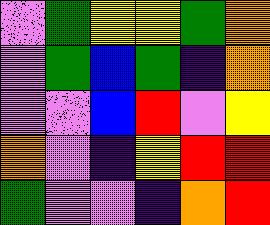[["violet", "green", "yellow", "yellow", "green", "orange"], ["violet", "green", "blue", "green", "indigo", "orange"], ["violet", "violet", "blue", "red", "violet", "yellow"], ["orange", "violet", "indigo", "yellow", "red", "red"], ["green", "violet", "violet", "indigo", "orange", "red"]]